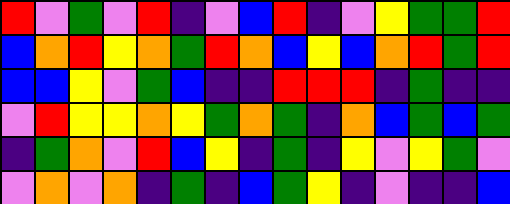[["red", "violet", "green", "violet", "red", "indigo", "violet", "blue", "red", "indigo", "violet", "yellow", "green", "green", "red"], ["blue", "orange", "red", "yellow", "orange", "green", "red", "orange", "blue", "yellow", "blue", "orange", "red", "green", "red"], ["blue", "blue", "yellow", "violet", "green", "blue", "indigo", "indigo", "red", "red", "red", "indigo", "green", "indigo", "indigo"], ["violet", "red", "yellow", "yellow", "orange", "yellow", "green", "orange", "green", "indigo", "orange", "blue", "green", "blue", "green"], ["indigo", "green", "orange", "violet", "red", "blue", "yellow", "indigo", "green", "indigo", "yellow", "violet", "yellow", "green", "violet"], ["violet", "orange", "violet", "orange", "indigo", "green", "indigo", "blue", "green", "yellow", "indigo", "violet", "indigo", "indigo", "blue"]]